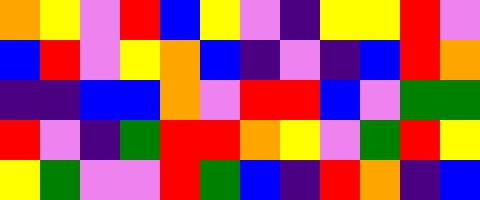[["orange", "yellow", "violet", "red", "blue", "yellow", "violet", "indigo", "yellow", "yellow", "red", "violet"], ["blue", "red", "violet", "yellow", "orange", "blue", "indigo", "violet", "indigo", "blue", "red", "orange"], ["indigo", "indigo", "blue", "blue", "orange", "violet", "red", "red", "blue", "violet", "green", "green"], ["red", "violet", "indigo", "green", "red", "red", "orange", "yellow", "violet", "green", "red", "yellow"], ["yellow", "green", "violet", "violet", "red", "green", "blue", "indigo", "red", "orange", "indigo", "blue"]]